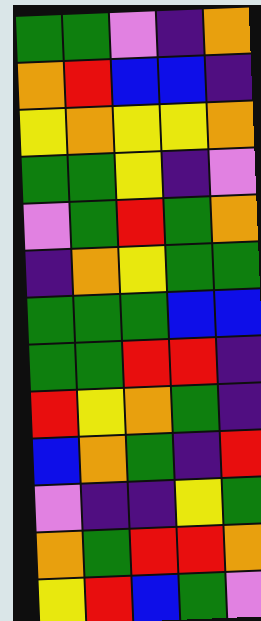[["green", "green", "violet", "indigo", "orange"], ["orange", "red", "blue", "blue", "indigo"], ["yellow", "orange", "yellow", "yellow", "orange"], ["green", "green", "yellow", "indigo", "violet"], ["violet", "green", "red", "green", "orange"], ["indigo", "orange", "yellow", "green", "green"], ["green", "green", "green", "blue", "blue"], ["green", "green", "red", "red", "indigo"], ["red", "yellow", "orange", "green", "indigo"], ["blue", "orange", "green", "indigo", "red"], ["violet", "indigo", "indigo", "yellow", "green"], ["orange", "green", "red", "red", "orange"], ["yellow", "red", "blue", "green", "violet"]]